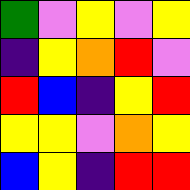[["green", "violet", "yellow", "violet", "yellow"], ["indigo", "yellow", "orange", "red", "violet"], ["red", "blue", "indigo", "yellow", "red"], ["yellow", "yellow", "violet", "orange", "yellow"], ["blue", "yellow", "indigo", "red", "red"]]